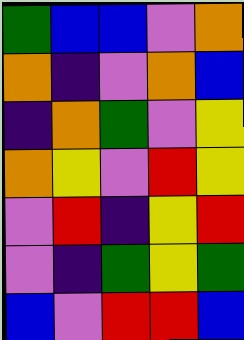[["green", "blue", "blue", "violet", "orange"], ["orange", "indigo", "violet", "orange", "blue"], ["indigo", "orange", "green", "violet", "yellow"], ["orange", "yellow", "violet", "red", "yellow"], ["violet", "red", "indigo", "yellow", "red"], ["violet", "indigo", "green", "yellow", "green"], ["blue", "violet", "red", "red", "blue"]]